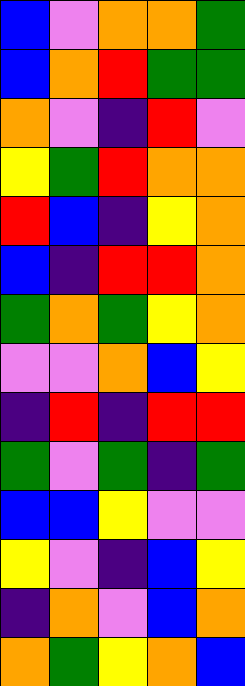[["blue", "violet", "orange", "orange", "green"], ["blue", "orange", "red", "green", "green"], ["orange", "violet", "indigo", "red", "violet"], ["yellow", "green", "red", "orange", "orange"], ["red", "blue", "indigo", "yellow", "orange"], ["blue", "indigo", "red", "red", "orange"], ["green", "orange", "green", "yellow", "orange"], ["violet", "violet", "orange", "blue", "yellow"], ["indigo", "red", "indigo", "red", "red"], ["green", "violet", "green", "indigo", "green"], ["blue", "blue", "yellow", "violet", "violet"], ["yellow", "violet", "indigo", "blue", "yellow"], ["indigo", "orange", "violet", "blue", "orange"], ["orange", "green", "yellow", "orange", "blue"]]